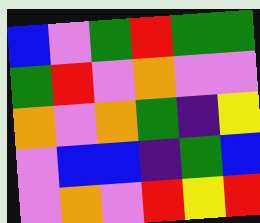[["blue", "violet", "green", "red", "green", "green"], ["green", "red", "violet", "orange", "violet", "violet"], ["orange", "violet", "orange", "green", "indigo", "yellow"], ["violet", "blue", "blue", "indigo", "green", "blue"], ["violet", "orange", "violet", "red", "yellow", "red"]]